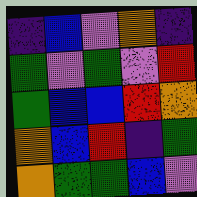[["indigo", "blue", "violet", "orange", "indigo"], ["green", "violet", "green", "violet", "red"], ["green", "blue", "blue", "red", "orange"], ["orange", "blue", "red", "indigo", "green"], ["orange", "green", "green", "blue", "violet"]]